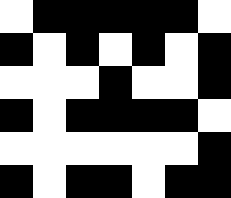[["white", "black", "black", "black", "black", "black", "white"], ["black", "white", "black", "white", "black", "white", "black"], ["white", "white", "white", "black", "white", "white", "black"], ["black", "white", "black", "black", "black", "black", "white"], ["white", "white", "white", "white", "white", "white", "black"], ["black", "white", "black", "black", "white", "black", "black"]]